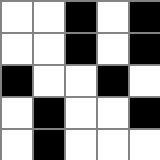[["white", "white", "black", "white", "black"], ["white", "white", "black", "white", "black"], ["black", "white", "white", "black", "white"], ["white", "black", "white", "white", "black"], ["white", "black", "white", "white", "white"]]